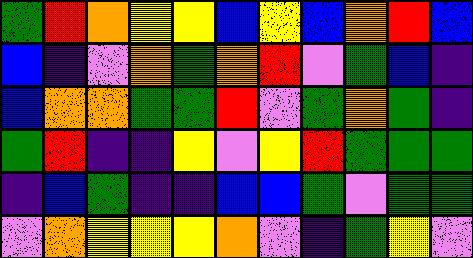[["green", "red", "orange", "yellow", "yellow", "blue", "yellow", "blue", "orange", "red", "blue"], ["blue", "indigo", "violet", "orange", "green", "orange", "red", "violet", "green", "blue", "indigo"], ["blue", "orange", "orange", "green", "green", "red", "violet", "green", "orange", "green", "indigo"], ["green", "red", "indigo", "indigo", "yellow", "violet", "yellow", "red", "green", "green", "green"], ["indigo", "blue", "green", "indigo", "indigo", "blue", "blue", "green", "violet", "green", "green"], ["violet", "orange", "yellow", "yellow", "yellow", "orange", "violet", "indigo", "green", "yellow", "violet"]]